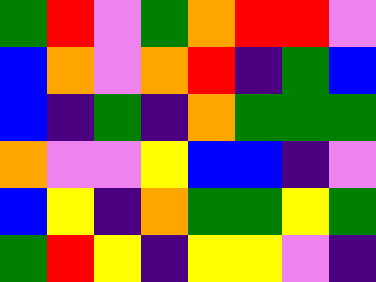[["green", "red", "violet", "green", "orange", "red", "red", "violet"], ["blue", "orange", "violet", "orange", "red", "indigo", "green", "blue"], ["blue", "indigo", "green", "indigo", "orange", "green", "green", "green"], ["orange", "violet", "violet", "yellow", "blue", "blue", "indigo", "violet"], ["blue", "yellow", "indigo", "orange", "green", "green", "yellow", "green"], ["green", "red", "yellow", "indigo", "yellow", "yellow", "violet", "indigo"]]